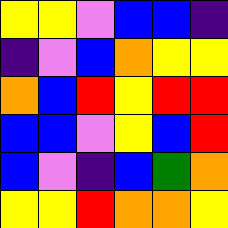[["yellow", "yellow", "violet", "blue", "blue", "indigo"], ["indigo", "violet", "blue", "orange", "yellow", "yellow"], ["orange", "blue", "red", "yellow", "red", "red"], ["blue", "blue", "violet", "yellow", "blue", "red"], ["blue", "violet", "indigo", "blue", "green", "orange"], ["yellow", "yellow", "red", "orange", "orange", "yellow"]]